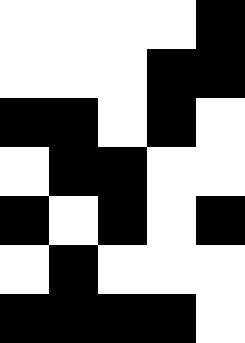[["white", "white", "white", "white", "black"], ["white", "white", "white", "black", "black"], ["black", "black", "white", "black", "white"], ["white", "black", "black", "white", "white"], ["black", "white", "black", "white", "black"], ["white", "black", "white", "white", "white"], ["black", "black", "black", "black", "white"]]